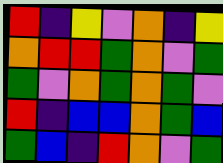[["red", "indigo", "yellow", "violet", "orange", "indigo", "yellow"], ["orange", "red", "red", "green", "orange", "violet", "green"], ["green", "violet", "orange", "green", "orange", "green", "violet"], ["red", "indigo", "blue", "blue", "orange", "green", "blue"], ["green", "blue", "indigo", "red", "orange", "violet", "green"]]